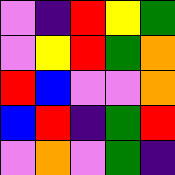[["violet", "indigo", "red", "yellow", "green"], ["violet", "yellow", "red", "green", "orange"], ["red", "blue", "violet", "violet", "orange"], ["blue", "red", "indigo", "green", "red"], ["violet", "orange", "violet", "green", "indigo"]]